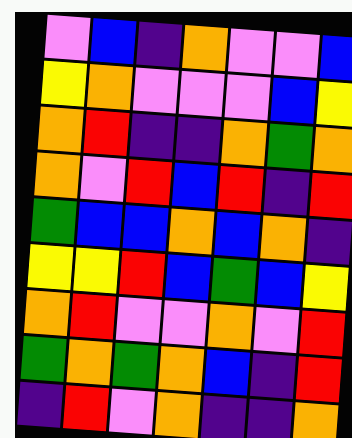[["violet", "blue", "indigo", "orange", "violet", "violet", "blue"], ["yellow", "orange", "violet", "violet", "violet", "blue", "yellow"], ["orange", "red", "indigo", "indigo", "orange", "green", "orange"], ["orange", "violet", "red", "blue", "red", "indigo", "red"], ["green", "blue", "blue", "orange", "blue", "orange", "indigo"], ["yellow", "yellow", "red", "blue", "green", "blue", "yellow"], ["orange", "red", "violet", "violet", "orange", "violet", "red"], ["green", "orange", "green", "orange", "blue", "indigo", "red"], ["indigo", "red", "violet", "orange", "indigo", "indigo", "orange"]]